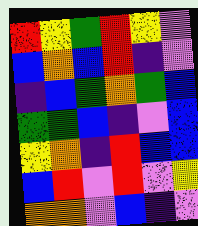[["red", "yellow", "green", "red", "yellow", "violet"], ["blue", "orange", "blue", "red", "indigo", "violet"], ["indigo", "blue", "green", "orange", "green", "blue"], ["green", "green", "blue", "indigo", "violet", "blue"], ["yellow", "orange", "indigo", "red", "blue", "blue"], ["blue", "red", "violet", "red", "violet", "yellow"], ["orange", "orange", "violet", "blue", "indigo", "violet"]]